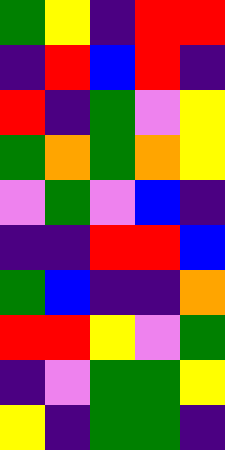[["green", "yellow", "indigo", "red", "red"], ["indigo", "red", "blue", "red", "indigo"], ["red", "indigo", "green", "violet", "yellow"], ["green", "orange", "green", "orange", "yellow"], ["violet", "green", "violet", "blue", "indigo"], ["indigo", "indigo", "red", "red", "blue"], ["green", "blue", "indigo", "indigo", "orange"], ["red", "red", "yellow", "violet", "green"], ["indigo", "violet", "green", "green", "yellow"], ["yellow", "indigo", "green", "green", "indigo"]]